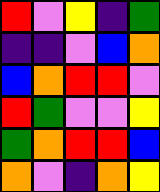[["red", "violet", "yellow", "indigo", "green"], ["indigo", "indigo", "violet", "blue", "orange"], ["blue", "orange", "red", "red", "violet"], ["red", "green", "violet", "violet", "yellow"], ["green", "orange", "red", "red", "blue"], ["orange", "violet", "indigo", "orange", "yellow"]]